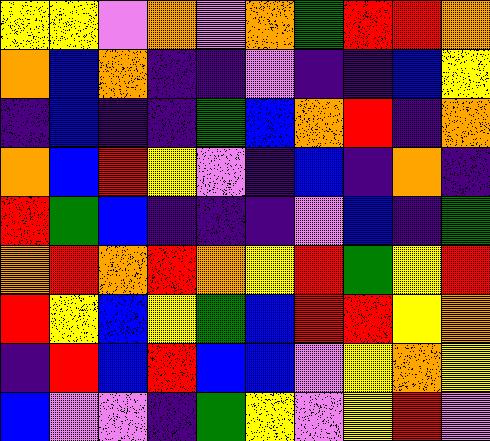[["yellow", "yellow", "violet", "orange", "violet", "orange", "green", "red", "red", "orange"], ["orange", "blue", "orange", "indigo", "indigo", "violet", "indigo", "indigo", "blue", "yellow"], ["indigo", "blue", "indigo", "indigo", "green", "blue", "orange", "red", "indigo", "orange"], ["orange", "blue", "red", "yellow", "violet", "indigo", "blue", "indigo", "orange", "indigo"], ["red", "green", "blue", "indigo", "indigo", "indigo", "violet", "blue", "indigo", "green"], ["orange", "red", "orange", "red", "orange", "yellow", "red", "green", "yellow", "red"], ["red", "yellow", "blue", "yellow", "green", "blue", "red", "red", "yellow", "orange"], ["indigo", "red", "blue", "red", "blue", "blue", "violet", "yellow", "orange", "yellow"], ["blue", "violet", "violet", "indigo", "green", "yellow", "violet", "yellow", "red", "violet"]]